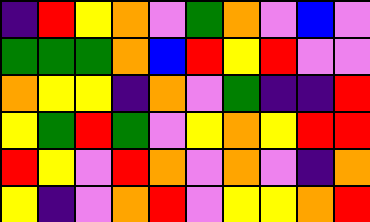[["indigo", "red", "yellow", "orange", "violet", "green", "orange", "violet", "blue", "violet"], ["green", "green", "green", "orange", "blue", "red", "yellow", "red", "violet", "violet"], ["orange", "yellow", "yellow", "indigo", "orange", "violet", "green", "indigo", "indigo", "red"], ["yellow", "green", "red", "green", "violet", "yellow", "orange", "yellow", "red", "red"], ["red", "yellow", "violet", "red", "orange", "violet", "orange", "violet", "indigo", "orange"], ["yellow", "indigo", "violet", "orange", "red", "violet", "yellow", "yellow", "orange", "red"]]